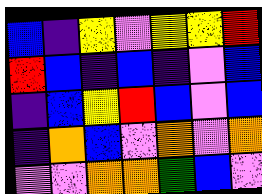[["blue", "indigo", "yellow", "violet", "yellow", "yellow", "red"], ["red", "blue", "indigo", "blue", "indigo", "violet", "blue"], ["indigo", "blue", "yellow", "red", "blue", "violet", "blue"], ["indigo", "orange", "blue", "violet", "orange", "violet", "orange"], ["violet", "violet", "orange", "orange", "green", "blue", "violet"]]